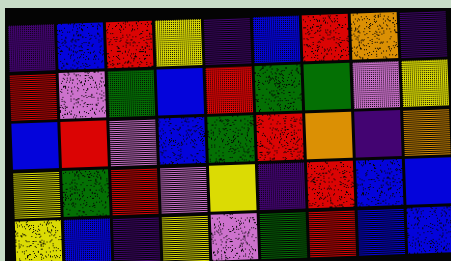[["indigo", "blue", "red", "yellow", "indigo", "blue", "red", "orange", "indigo"], ["red", "violet", "green", "blue", "red", "green", "green", "violet", "yellow"], ["blue", "red", "violet", "blue", "green", "red", "orange", "indigo", "orange"], ["yellow", "green", "red", "violet", "yellow", "indigo", "red", "blue", "blue"], ["yellow", "blue", "indigo", "yellow", "violet", "green", "red", "blue", "blue"]]